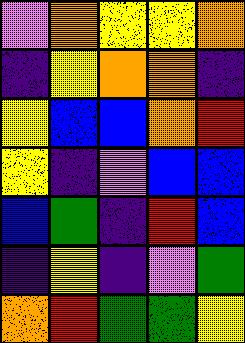[["violet", "orange", "yellow", "yellow", "orange"], ["indigo", "yellow", "orange", "orange", "indigo"], ["yellow", "blue", "blue", "orange", "red"], ["yellow", "indigo", "violet", "blue", "blue"], ["blue", "green", "indigo", "red", "blue"], ["indigo", "yellow", "indigo", "violet", "green"], ["orange", "red", "green", "green", "yellow"]]